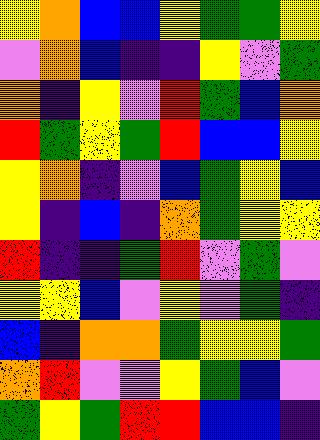[["yellow", "orange", "blue", "blue", "yellow", "green", "green", "yellow"], ["violet", "orange", "blue", "indigo", "indigo", "yellow", "violet", "green"], ["orange", "indigo", "yellow", "violet", "red", "green", "blue", "orange"], ["red", "green", "yellow", "green", "red", "blue", "blue", "yellow"], ["yellow", "orange", "indigo", "violet", "blue", "green", "yellow", "blue"], ["yellow", "indigo", "blue", "indigo", "orange", "green", "yellow", "yellow"], ["red", "indigo", "indigo", "green", "red", "violet", "green", "violet"], ["yellow", "yellow", "blue", "violet", "yellow", "violet", "green", "indigo"], ["blue", "indigo", "orange", "orange", "green", "yellow", "yellow", "green"], ["orange", "red", "violet", "violet", "yellow", "green", "blue", "violet"], ["green", "yellow", "green", "red", "red", "blue", "blue", "indigo"]]